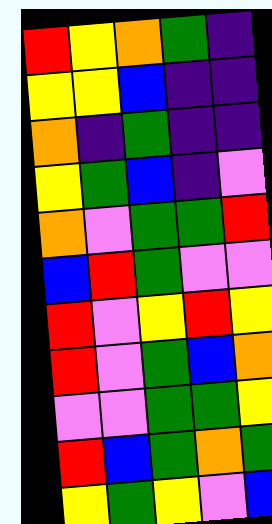[["red", "yellow", "orange", "green", "indigo"], ["yellow", "yellow", "blue", "indigo", "indigo"], ["orange", "indigo", "green", "indigo", "indigo"], ["yellow", "green", "blue", "indigo", "violet"], ["orange", "violet", "green", "green", "red"], ["blue", "red", "green", "violet", "violet"], ["red", "violet", "yellow", "red", "yellow"], ["red", "violet", "green", "blue", "orange"], ["violet", "violet", "green", "green", "yellow"], ["red", "blue", "green", "orange", "green"], ["yellow", "green", "yellow", "violet", "blue"]]